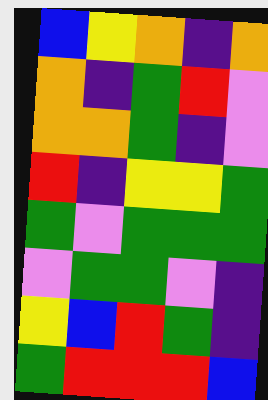[["blue", "yellow", "orange", "indigo", "orange"], ["orange", "indigo", "green", "red", "violet"], ["orange", "orange", "green", "indigo", "violet"], ["red", "indigo", "yellow", "yellow", "green"], ["green", "violet", "green", "green", "green"], ["violet", "green", "green", "violet", "indigo"], ["yellow", "blue", "red", "green", "indigo"], ["green", "red", "red", "red", "blue"]]